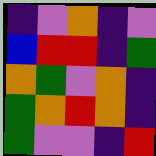[["indigo", "violet", "orange", "indigo", "violet"], ["blue", "red", "red", "indigo", "green"], ["orange", "green", "violet", "orange", "indigo"], ["green", "orange", "red", "orange", "indigo"], ["green", "violet", "violet", "indigo", "red"]]